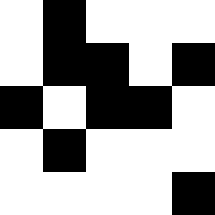[["white", "black", "white", "white", "white"], ["white", "black", "black", "white", "black"], ["black", "white", "black", "black", "white"], ["white", "black", "white", "white", "white"], ["white", "white", "white", "white", "black"]]